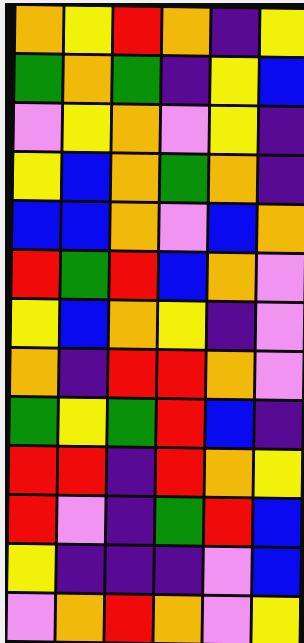[["orange", "yellow", "red", "orange", "indigo", "yellow"], ["green", "orange", "green", "indigo", "yellow", "blue"], ["violet", "yellow", "orange", "violet", "yellow", "indigo"], ["yellow", "blue", "orange", "green", "orange", "indigo"], ["blue", "blue", "orange", "violet", "blue", "orange"], ["red", "green", "red", "blue", "orange", "violet"], ["yellow", "blue", "orange", "yellow", "indigo", "violet"], ["orange", "indigo", "red", "red", "orange", "violet"], ["green", "yellow", "green", "red", "blue", "indigo"], ["red", "red", "indigo", "red", "orange", "yellow"], ["red", "violet", "indigo", "green", "red", "blue"], ["yellow", "indigo", "indigo", "indigo", "violet", "blue"], ["violet", "orange", "red", "orange", "violet", "yellow"]]